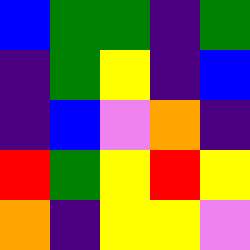[["blue", "green", "green", "indigo", "green"], ["indigo", "green", "yellow", "indigo", "blue"], ["indigo", "blue", "violet", "orange", "indigo"], ["red", "green", "yellow", "red", "yellow"], ["orange", "indigo", "yellow", "yellow", "violet"]]